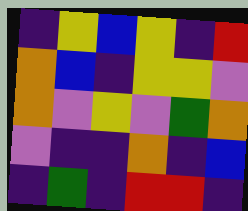[["indigo", "yellow", "blue", "yellow", "indigo", "red"], ["orange", "blue", "indigo", "yellow", "yellow", "violet"], ["orange", "violet", "yellow", "violet", "green", "orange"], ["violet", "indigo", "indigo", "orange", "indigo", "blue"], ["indigo", "green", "indigo", "red", "red", "indigo"]]